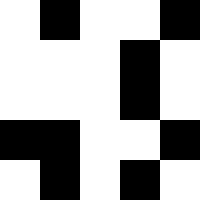[["white", "black", "white", "white", "black"], ["white", "white", "white", "black", "white"], ["white", "white", "white", "black", "white"], ["black", "black", "white", "white", "black"], ["white", "black", "white", "black", "white"]]